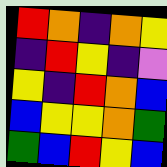[["red", "orange", "indigo", "orange", "yellow"], ["indigo", "red", "yellow", "indigo", "violet"], ["yellow", "indigo", "red", "orange", "blue"], ["blue", "yellow", "yellow", "orange", "green"], ["green", "blue", "red", "yellow", "blue"]]